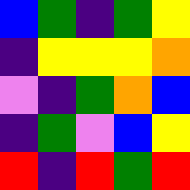[["blue", "green", "indigo", "green", "yellow"], ["indigo", "yellow", "yellow", "yellow", "orange"], ["violet", "indigo", "green", "orange", "blue"], ["indigo", "green", "violet", "blue", "yellow"], ["red", "indigo", "red", "green", "red"]]